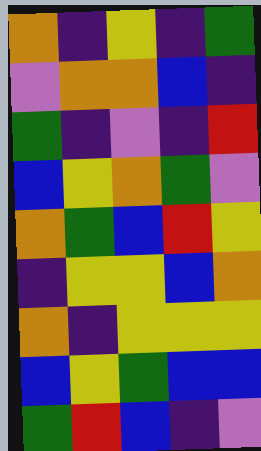[["orange", "indigo", "yellow", "indigo", "green"], ["violet", "orange", "orange", "blue", "indigo"], ["green", "indigo", "violet", "indigo", "red"], ["blue", "yellow", "orange", "green", "violet"], ["orange", "green", "blue", "red", "yellow"], ["indigo", "yellow", "yellow", "blue", "orange"], ["orange", "indigo", "yellow", "yellow", "yellow"], ["blue", "yellow", "green", "blue", "blue"], ["green", "red", "blue", "indigo", "violet"]]